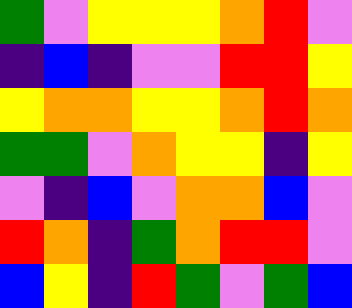[["green", "violet", "yellow", "yellow", "yellow", "orange", "red", "violet"], ["indigo", "blue", "indigo", "violet", "violet", "red", "red", "yellow"], ["yellow", "orange", "orange", "yellow", "yellow", "orange", "red", "orange"], ["green", "green", "violet", "orange", "yellow", "yellow", "indigo", "yellow"], ["violet", "indigo", "blue", "violet", "orange", "orange", "blue", "violet"], ["red", "orange", "indigo", "green", "orange", "red", "red", "violet"], ["blue", "yellow", "indigo", "red", "green", "violet", "green", "blue"]]